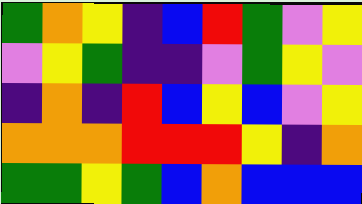[["green", "orange", "yellow", "indigo", "blue", "red", "green", "violet", "yellow"], ["violet", "yellow", "green", "indigo", "indigo", "violet", "green", "yellow", "violet"], ["indigo", "orange", "indigo", "red", "blue", "yellow", "blue", "violet", "yellow"], ["orange", "orange", "orange", "red", "red", "red", "yellow", "indigo", "orange"], ["green", "green", "yellow", "green", "blue", "orange", "blue", "blue", "blue"]]